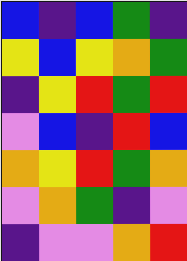[["blue", "indigo", "blue", "green", "indigo"], ["yellow", "blue", "yellow", "orange", "green"], ["indigo", "yellow", "red", "green", "red"], ["violet", "blue", "indigo", "red", "blue"], ["orange", "yellow", "red", "green", "orange"], ["violet", "orange", "green", "indigo", "violet"], ["indigo", "violet", "violet", "orange", "red"]]